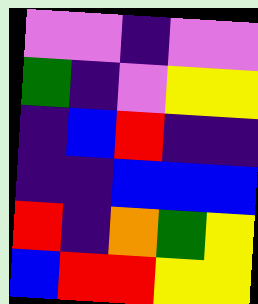[["violet", "violet", "indigo", "violet", "violet"], ["green", "indigo", "violet", "yellow", "yellow"], ["indigo", "blue", "red", "indigo", "indigo"], ["indigo", "indigo", "blue", "blue", "blue"], ["red", "indigo", "orange", "green", "yellow"], ["blue", "red", "red", "yellow", "yellow"]]